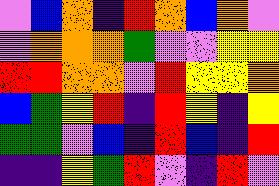[["violet", "blue", "orange", "indigo", "red", "orange", "blue", "orange", "violet"], ["violet", "orange", "orange", "orange", "green", "violet", "violet", "yellow", "yellow"], ["red", "red", "orange", "orange", "violet", "red", "yellow", "yellow", "orange"], ["blue", "green", "yellow", "red", "indigo", "red", "yellow", "indigo", "yellow"], ["green", "green", "violet", "blue", "indigo", "red", "blue", "indigo", "red"], ["indigo", "indigo", "yellow", "green", "red", "violet", "indigo", "red", "violet"]]